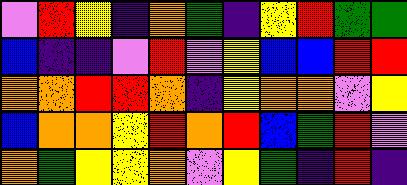[["violet", "red", "yellow", "indigo", "orange", "green", "indigo", "yellow", "red", "green", "green"], ["blue", "indigo", "indigo", "violet", "red", "violet", "yellow", "blue", "blue", "red", "red"], ["orange", "orange", "red", "red", "orange", "indigo", "yellow", "orange", "orange", "violet", "yellow"], ["blue", "orange", "orange", "yellow", "red", "orange", "red", "blue", "green", "red", "violet"], ["orange", "green", "yellow", "yellow", "orange", "violet", "yellow", "green", "indigo", "red", "indigo"]]